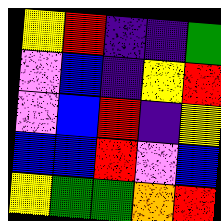[["yellow", "red", "indigo", "indigo", "green"], ["violet", "blue", "indigo", "yellow", "red"], ["violet", "blue", "red", "indigo", "yellow"], ["blue", "blue", "red", "violet", "blue"], ["yellow", "green", "green", "orange", "red"]]